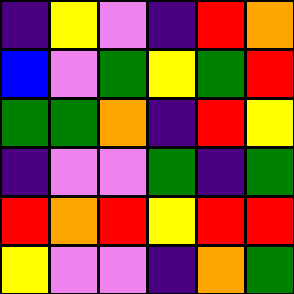[["indigo", "yellow", "violet", "indigo", "red", "orange"], ["blue", "violet", "green", "yellow", "green", "red"], ["green", "green", "orange", "indigo", "red", "yellow"], ["indigo", "violet", "violet", "green", "indigo", "green"], ["red", "orange", "red", "yellow", "red", "red"], ["yellow", "violet", "violet", "indigo", "orange", "green"]]